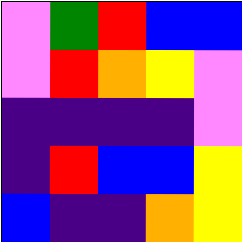[["violet", "green", "red", "blue", "blue"], ["violet", "red", "orange", "yellow", "violet"], ["indigo", "indigo", "indigo", "indigo", "violet"], ["indigo", "red", "blue", "blue", "yellow"], ["blue", "indigo", "indigo", "orange", "yellow"]]